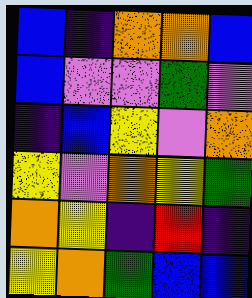[["blue", "indigo", "orange", "orange", "blue"], ["blue", "violet", "violet", "green", "violet"], ["indigo", "blue", "yellow", "violet", "orange"], ["yellow", "violet", "orange", "yellow", "green"], ["orange", "yellow", "indigo", "red", "indigo"], ["yellow", "orange", "green", "blue", "blue"]]